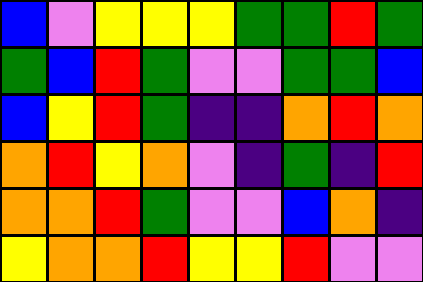[["blue", "violet", "yellow", "yellow", "yellow", "green", "green", "red", "green"], ["green", "blue", "red", "green", "violet", "violet", "green", "green", "blue"], ["blue", "yellow", "red", "green", "indigo", "indigo", "orange", "red", "orange"], ["orange", "red", "yellow", "orange", "violet", "indigo", "green", "indigo", "red"], ["orange", "orange", "red", "green", "violet", "violet", "blue", "orange", "indigo"], ["yellow", "orange", "orange", "red", "yellow", "yellow", "red", "violet", "violet"]]